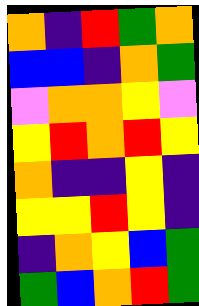[["orange", "indigo", "red", "green", "orange"], ["blue", "blue", "indigo", "orange", "green"], ["violet", "orange", "orange", "yellow", "violet"], ["yellow", "red", "orange", "red", "yellow"], ["orange", "indigo", "indigo", "yellow", "indigo"], ["yellow", "yellow", "red", "yellow", "indigo"], ["indigo", "orange", "yellow", "blue", "green"], ["green", "blue", "orange", "red", "green"]]